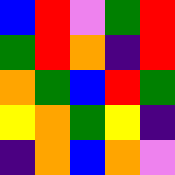[["blue", "red", "violet", "green", "red"], ["green", "red", "orange", "indigo", "red"], ["orange", "green", "blue", "red", "green"], ["yellow", "orange", "green", "yellow", "indigo"], ["indigo", "orange", "blue", "orange", "violet"]]